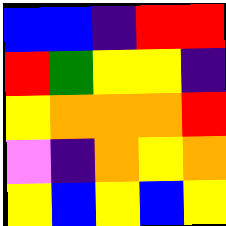[["blue", "blue", "indigo", "red", "red"], ["red", "green", "yellow", "yellow", "indigo"], ["yellow", "orange", "orange", "orange", "red"], ["violet", "indigo", "orange", "yellow", "orange"], ["yellow", "blue", "yellow", "blue", "yellow"]]